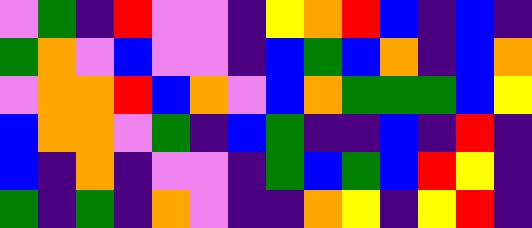[["violet", "green", "indigo", "red", "violet", "violet", "indigo", "yellow", "orange", "red", "blue", "indigo", "blue", "indigo"], ["green", "orange", "violet", "blue", "violet", "violet", "indigo", "blue", "green", "blue", "orange", "indigo", "blue", "orange"], ["violet", "orange", "orange", "red", "blue", "orange", "violet", "blue", "orange", "green", "green", "green", "blue", "yellow"], ["blue", "orange", "orange", "violet", "green", "indigo", "blue", "green", "indigo", "indigo", "blue", "indigo", "red", "indigo"], ["blue", "indigo", "orange", "indigo", "violet", "violet", "indigo", "green", "blue", "green", "blue", "red", "yellow", "indigo"], ["green", "indigo", "green", "indigo", "orange", "violet", "indigo", "indigo", "orange", "yellow", "indigo", "yellow", "red", "indigo"]]